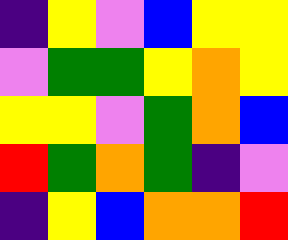[["indigo", "yellow", "violet", "blue", "yellow", "yellow"], ["violet", "green", "green", "yellow", "orange", "yellow"], ["yellow", "yellow", "violet", "green", "orange", "blue"], ["red", "green", "orange", "green", "indigo", "violet"], ["indigo", "yellow", "blue", "orange", "orange", "red"]]